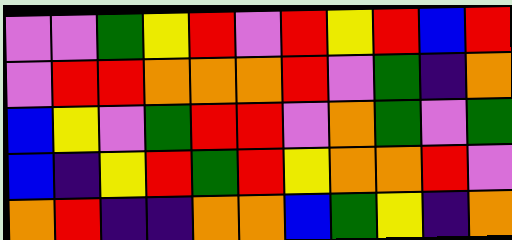[["violet", "violet", "green", "yellow", "red", "violet", "red", "yellow", "red", "blue", "red"], ["violet", "red", "red", "orange", "orange", "orange", "red", "violet", "green", "indigo", "orange"], ["blue", "yellow", "violet", "green", "red", "red", "violet", "orange", "green", "violet", "green"], ["blue", "indigo", "yellow", "red", "green", "red", "yellow", "orange", "orange", "red", "violet"], ["orange", "red", "indigo", "indigo", "orange", "orange", "blue", "green", "yellow", "indigo", "orange"]]